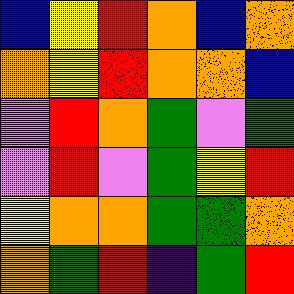[["blue", "yellow", "red", "orange", "blue", "orange"], ["orange", "yellow", "red", "orange", "orange", "blue"], ["violet", "red", "orange", "green", "violet", "green"], ["violet", "red", "violet", "green", "yellow", "red"], ["yellow", "orange", "orange", "green", "green", "orange"], ["orange", "green", "red", "indigo", "green", "red"]]